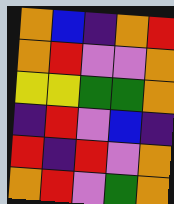[["orange", "blue", "indigo", "orange", "red"], ["orange", "red", "violet", "violet", "orange"], ["yellow", "yellow", "green", "green", "orange"], ["indigo", "red", "violet", "blue", "indigo"], ["red", "indigo", "red", "violet", "orange"], ["orange", "red", "violet", "green", "orange"]]